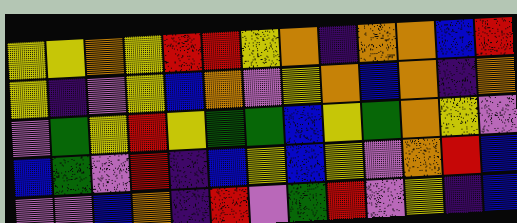[["yellow", "yellow", "orange", "yellow", "red", "red", "yellow", "orange", "indigo", "orange", "orange", "blue", "red"], ["yellow", "indigo", "violet", "yellow", "blue", "orange", "violet", "yellow", "orange", "blue", "orange", "indigo", "orange"], ["violet", "green", "yellow", "red", "yellow", "green", "green", "blue", "yellow", "green", "orange", "yellow", "violet"], ["blue", "green", "violet", "red", "indigo", "blue", "yellow", "blue", "yellow", "violet", "orange", "red", "blue"], ["violet", "violet", "blue", "orange", "indigo", "red", "violet", "green", "red", "violet", "yellow", "indigo", "blue"]]